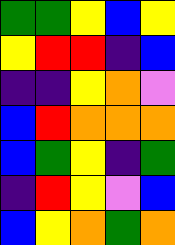[["green", "green", "yellow", "blue", "yellow"], ["yellow", "red", "red", "indigo", "blue"], ["indigo", "indigo", "yellow", "orange", "violet"], ["blue", "red", "orange", "orange", "orange"], ["blue", "green", "yellow", "indigo", "green"], ["indigo", "red", "yellow", "violet", "blue"], ["blue", "yellow", "orange", "green", "orange"]]